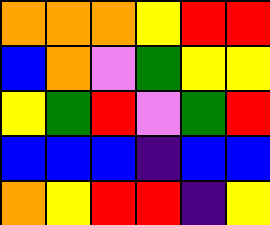[["orange", "orange", "orange", "yellow", "red", "red"], ["blue", "orange", "violet", "green", "yellow", "yellow"], ["yellow", "green", "red", "violet", "green", "red"], ["blue", "blue", "blue", "indigo", "blue", "blue"], ["orange", "yellow", "red", "red", "indigo", "yellow"]]